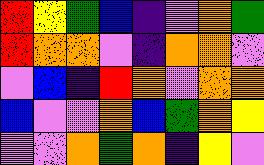[["red", "yellow", "green", "blue", "indigo", "violet", "orange", "green"], ["red", "orange", "orange", "violet", "indigo", "orange", "orange", "violet"], ["violet", "blue", "indigo", "red", "orange", "violet", "orange", "orange"], ["blue", "violet", "violet", "orange", "blue", "green", "orange", "yellow"], ["violet", "violet", "orange", "green", "orange", "indigo", "yellow", "violet"]]